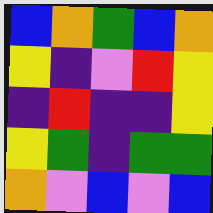[["blue", "orange", "green", "blue", "orange"], ["yellow", "indigo", "violet", "red", "yellow"], ["indigo", "red", "indigo", "indigo", "yellow"], ["yellow", "green", "indigo", "green", "green"], ["orange", "violet", "blue", "violet", "blue"]]